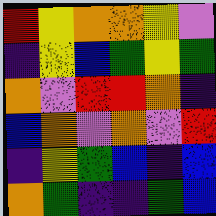[["red", "yellow", "orange", "orange", "yellow", "violet"], ["indigo", "yellow", "blue", "green", "yellow", "green"], ["orange", "violet", "red", "red", "orange", "indigo"], ["blue", "orange", "violet", "orange", "violet", "red"], ["indigo", "yellow", "green", "blue", "indigo", "blue"], ["orange", "green", "indigo", "indigo", "green", "blue"]]